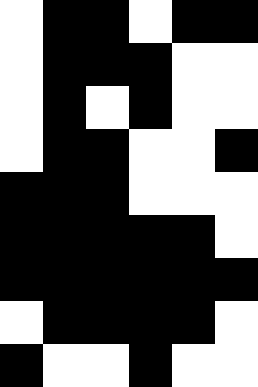[["white", "black", "black", "white", "black", "black"], ["white", "black", "black", "black", "white", "white"], ["white", "black", "white", "black", "white", "white"], ["white", "black", "black", "white", "white", "black"], ["black", "black", "black", "white", "white", "white"], ["black", "black", "black", "black", "black", "white"], ["black", "black", "black", "black", "black", "black"], ["white", "black", "black", "black", "black", "white"], ["black", "white", "white", "black", "white", "white"]]